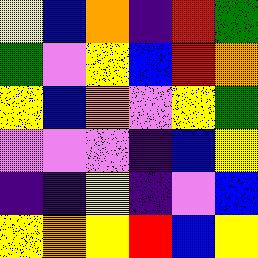[["yellow", "blue", "orange", "indigo", "red", "green"], ["green", "violet", "yellow", "blue", "red", "orange"], ["yellow", "blue", "orange", "violet", "yellow", "green"], ["violet", "violet", "violet", "indigo", "blue", "yellow"], ["indigo", "indigo", "yellow", "indigo", "violet", "blue"], ["yellow", "orange", "yellow", "red", "blue", "yellow"]]